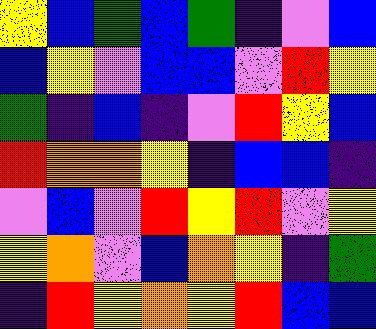[["yellow", "blue", "green", "blue", "green", "indigo", "violet", "blue"], ["blue", "yellow", "violet", "blue", "blue", "violet", "red", "yellow"], ["green", "indigo", "blue", "indigo", "violet", "red", "yellow", "blue"], ["red", "orange", "orange", "yellow", "indigo", "blue", "blue", "indigo"], ["violet", "blue", "violet", "red", "yellow", "red", "violet", "yellow"], ["yellow", "orange", "violet", "blue", "orange", "yellow", "indigo", "green"], ["indigo", "red", "yellow", "orange", "yellow", "red", "blue", "blue"]]